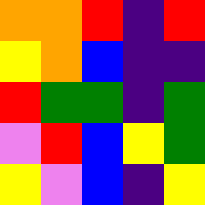[["orange", "orange", "red", "indigo", "red"], ["yellow", "orange", "blue", "indigo", "indigo"], ["red", "green", "green", "indigo", "green"], ["violet", "red", "blue", "yellow", "green"], ["yellow", "violet", "blue", "indigo", "yellow"]]